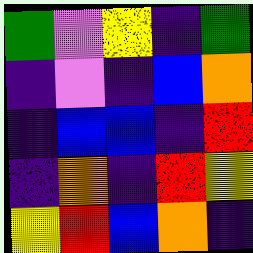[["green", "violet", "yellow", "indigo", "green"], ["indigo", "violet", "indigo", "blue", "orange"], ["indigo", "blue", "blue", "indigo", "red"], ["indigo", "orange", "indigo", "red", "yellow"], ["yellow", "red", "blue", "orange", "indigo"]]